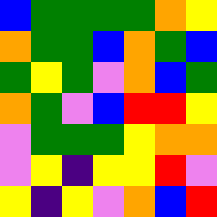[["blue", "green", "green", "green", "green", "orange", "yellow"], ["orange", "green", "green", "blue", "orange", "green", "blue"], ["green", "yellow", "green", "violet", "orange", "blue", "green"], ["orange", "green", "violet", "blue", "red", "red", "yellow"], ["violet", "green", "green", "green", "yellow", "orange", "orange"], ["violet", "yellow", "indigo", "yellow", "yellow", "red", "violet"], ["yellow", "indigo", "yellow", "violet", "orange", "blue", "red"]]